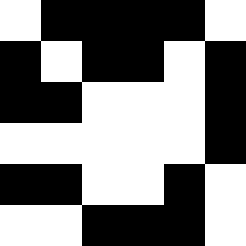[["white", "black", "black", "black", "black", "white"], ["black", "white", "black", "black", "white", "black"], ["black", "black", "white", "white", "white", "black"], ["white", "white", "white", "white", "white", "black"], ["black", "black", "white", "white", "black", "white"], ["white", "white", "black", "black", "black", "white"]]